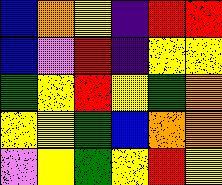[["blue", "orange", "yellow", "indigo", "red", "red"], ["blue", "violet", "red", "indigo", "yellow", "yellow"], ["green", "yellow", "red", "yellow", "green", "orange"], ["yellow", "yellow", "green", "blue", "orange", "orange"], ["violet", "yellow", "green", "yellow", "red", "yellow"]]